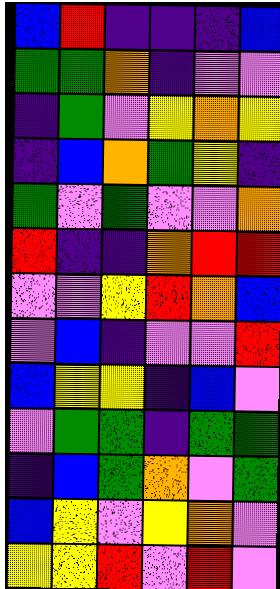[["blue", "red", "indigo", "indigo", "indigo", "blue"], ["green", "green", "orange", "indigo", "violet", "violet"], ["indigo", "green", "violet", "yellow", "orange", "yellow"], ["indigo", "blue", "orange", "green", "yellow", "indigo"], ["green", "violet", "green", "violet", "violet", "orange"], ["red", "indigo", "indigo", "orange", "red", "red"], ["violet", "violet", "yellow", "red", "orange", "blue"], ["violet", "blue", "indigo", "violet", "violet", "red"], ["blue", "yellow", "yellow", "indigo", "blue", "violet"], ["violet", "green", "green", "indigo", "green", "green"], ["indigo", "blue", "green", "orange", "violet", "green"], ["blue", "yellow", "violet", "yellow", "orange", "violet"], ["yellow", "yellow", "red", "violet", "red", "violet"]]